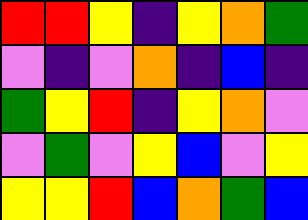[["red", "red", "yellow", "indigo", "yellow", "orange", "green"], ["violet", "indigo", "violet", "orange", "indigo", "blue", "indigo"], ["green", "yellow", "red", "indigo", "yellow", "orange", "violet"], ["violet", "green", "violet", "yellow", "blue", "violet", "yellow"], ["yellow", "yellow", "red", "blue", "orange", "green", "blue"]]